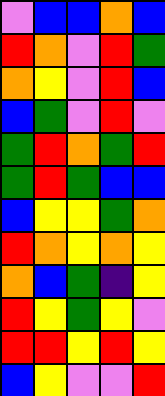[["violet", "blue", "blue", "orange", "blue"], ["red", "orange", "violet", "red", "green"], ["orange", "yellow", "violet", "red", "blue"], ["blue", "green", "violet", "red", "violet"], ["green", "red", "orange", "green", "red"], ["green", "red", "green", "blue", "blue"], ["blue", "yellow", "yellow", "green", "orange"], ["red", "orange", "yellow", "orange", "yellow"], ["orange", "blue", "green", "indigo", "yellow"], ["red", "yellow", "green", "yellow", "violet"], ["red", "red", "yellow", "red", "yellow"], ["blue", "yellow", "violet", "violet", "red"]]